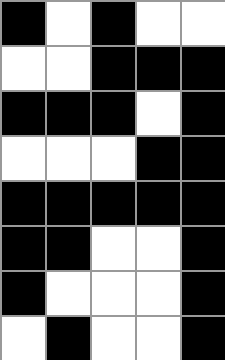[["black", "white", "black", "white", "white"], ["white", "white", "black", "black", "black"], ["black", "black", "black", "white", "black"], ["white", "white", "white", "black", "black"], ["black", "black", "black", "black", "black"], ["black", "black", "white", "white", "black"], ["black", "white", "white", "white", "black"], ["white", "black", "white", "white", "black"]]